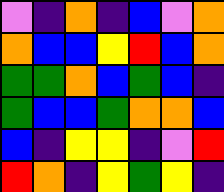[["violet", "indigo", "orange", "indigo", "blue", "violet", "orange"], ["orange", "blue", "blue", "yellow", "red", "blue", "orange"], ["green", "green", "orange", "blue", "green", "blue", "indigo"], ["green", "blue", "blue", "green", "orange", "orange", "blue"], ["blue", "indigo", "yellow", "yellow", "indigo", "violet", "red"], ["red", "orange", "indigo", "yellow", "green", "yellow", "indigo"]]